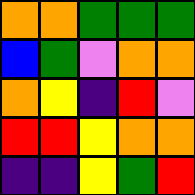[["orange", "orange", "green", "green", "green"], ["blue", "green", "violet", "orange", "orange"], ["orange", "yellow", "indigo", "red", "violet"], ["red", "red", "yellow", "orange", "orange"], ["indigo", "indigo", "yellow", "green", "red"]]